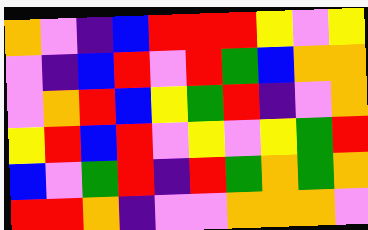[["orange", "violet", "indigo", "blue", "red", "red", "red", "yellow", "violet", "yellow"], ["violet", "indigo", "blue", "red", "violet", "red", "green", "blue", "orange", "orange"], ["violet", "orange", "red", "blue", "yellow", "green", "red", "indigo", "violet", "orange"], ["yellow", "red", "blue", "red", "violet", "yellow", "violet", "yellow", "green", "red"], ["blue", "violet", "green", "red", "indigo", "red", "green", "orange", "green", "orange"], ["red", "red", "orange", "indigo", "violet", "violet", "orange", "orange", "orange", "violet"]]